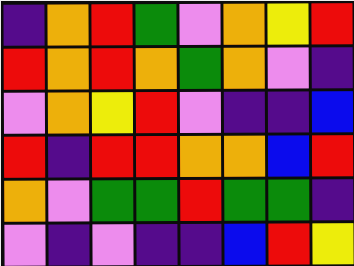[["indigo", "orange", "red", "green", "violet", "orange", "yellow", "red"], ["red", "orange", "red", "orange", "green", "orange", "violet", "indigo"], ["violet", "orange", "yellow", "red", "violet", "indigo", "indigo", "blue"], ["red", "indigo", "red", "red", "orange", "orange", "blue", "red"], ["orange", "violet", "green", "green", "red", "green", "green", "indigo"], ["violet", "indigo", "violet", "indigo", "indigo", "blue", "red", "yellow"]]